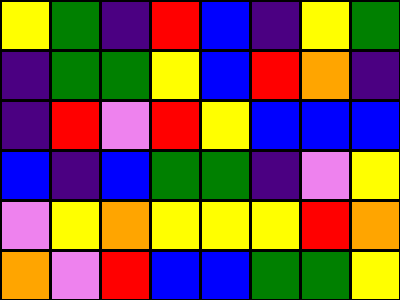[["yellow", "green", "indigo", "red", "blue", "indigo", "yellow", "green"], ["indigo", "green", "green", "yellow", "blue", "red", "orange", "indigo"], ["indigo", "red", "violet", "red", "yellow", "blue", "blue", "blue"], ["blue", "indigo", "blue", "green", "green", "indigo", "violet", "yellow"], ["violet", "yellow", "orange", "yellow", "yellow", "yellow", "red", "orange"], ["orange", "violet", "red", "blue", "blue", "green", "green", "yellow"]]